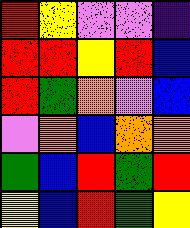[["red", "yellow", "violet", "violet", "indigo"], ["red", "red", "yellow", "red", "blue"], ["red", "green", "orange", "violet", "blue"], ["violet", "orange", "blue", "orange", "orange"], ["green", "blue", "red", "green", "red"], ["yellow", "blue", "red", "green", "yellow"]]